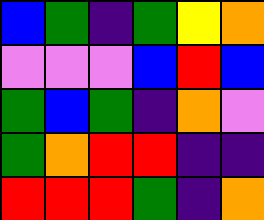[["blue", "green", "indigo", "green", "yellow", "orange"], ["violet", "violet", "violet", "blue", "red", "blue"], ["green", "blue", "green", "indigo", "orange", "violet"], ["green", "orange", "red", "red", "indigo", "indigo"], ["red", "red", "red", "green", "indigo", "orange"]]